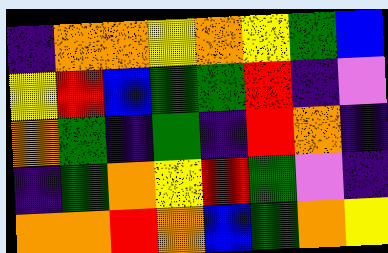[["indigo", "orange", "orange", "yellow", "orange", "yellow", "green", "blue"], ["yellow", "red", "blue", "green", "green", "red", "indigo", "violet"], ["orange", "green", "indigo", "green", "indigo", "red", "orange", "indigo"], ["indigo", "green", "orange", "yellow", "red", "green", "violet", "indigo"], ["orange", "orange", "red", "orange", "blue", "green", "orange", "yellow"]]